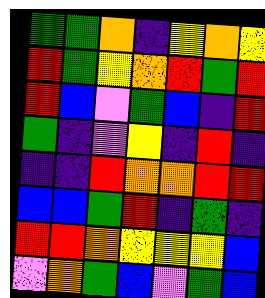[["green", "green", "orange", "indigo", "yellow", "orange", "yellow"], ["red", "green", "yellow", "orange", "red", "green", "red"], ["red", "blue", "violet", "green", "blue", "indigo", "red"], ["green", "indigo", "violet", "yellow", "indigo", "red", "indigo"], ["indigo", "indigo", "red", "orange", "orange", "red", "red"], ["blue", "blue", "green", "red", "indigo", "green", "indigo"], ["red", "red", "orange", "yellow", "yellow", "yellow", "blue"], ["violet", "orange", "green", "blue", "violet", "green", "blue"]]